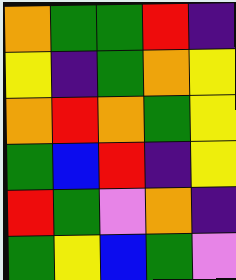[["orange", "green", "green", "red", "indigo"], ["yellow", "indigo", "green", "orange", "yellow"], ["orange", "red", "orange", "green", "yellow"], ["green", "blue", "red", "indigo", "yellow"], ["red", "green", "violet", "orange", "indigo"], ["green", "yellow", "blue", "green", "violet"]]